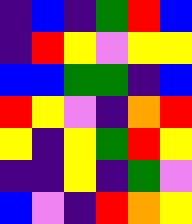[["indigo", "blue", "indigo", "green", "red", "blue"], ["indigo", "red", "yellow", "violet", "yellow", "yellow"], ["blue", "blue", "green", "green", "indigo", "blue"], ["red", "yellow", "violet", "indigo", "orange", "red"], ["yellow", "indigo", "yellow", "green", "red", "yellow"], ["indigo", "indigo", "yellow", "indigo", "green", "violet"], ["blue", "violet", "indigo", "red", "orange", "yellow"]]